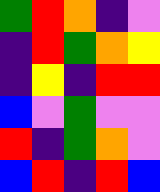[["green", "red", "orange", "indigo", "violet"], ["indigo", "red", "green", "orange", "yellow"], ["indigo", "yellow", "indigo", "red", "red"], ["blue", "violet", "green", "violet", "violet"], ["red", "indigo", "green", "orange", "violet"], ["blue", "red", "indigo", "red", "blue"]]